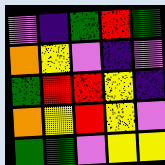[["violet", "indigo", "green", "red", "green"], ["orange", "yellow", "violet", "indigo", "violet"], ["green", "red", "red", "yellow", "indigo"], ["orange", "yellow", "red", "yellow", "violet"], ["green", "green", "violet", "yellow", "yellow"]]